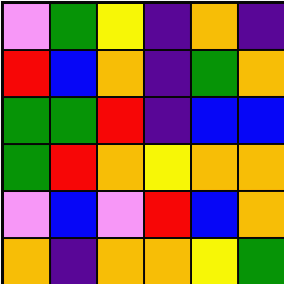[["violet", "green", "yellow", "indigo", "orange", "indigo"], ["red", "blue", "orange", "indigo", "green", "orange"], ["green", "green", "red", "indigo", "blue", "blue"], ["green", "red", "orange", "yellow", "orange", "orange"], ["violet", "blue", "violet", "red", "blue", "orange"], ["orange", "indigo", "orange", "orange", "yellow", "green"]]